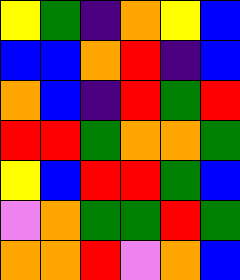[["yellow", "green", "indigo", "orange", "yellow", "blue"], ["blue", "blue", "orange", "red", "indigo", "blue"], ["orange", "blue", "indigo", "red", "green", "red"], ["red", "red", "green", "orange", "orange", "green"], ["yellow", "blue", "red", "red", "green", "blue"], ["violet", "orange", "green", "green", "red", "green"], ["orange", "orange", "red", "violet", "orange", "blue"]]